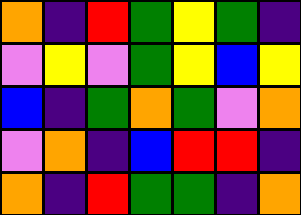[["orange", "indigo", "red", "green", "yellow", "green", "indigo"], ["violet", "yellow", "violet", "green", "yellow", "blue", "yellow"], ["blue", "indigo", "green", "orange", "green", "violet", "orange"], ["violet", "orange", "indigo", "blue", "red", "red", "indigo"], ["orange", "indigo", "red", "green", "green", "indigo", "orange"]]